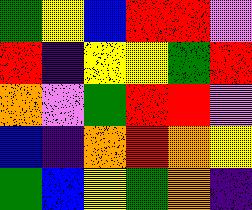[["green", "yellow", "blue", "red", "red", "violet"], ["red", "indigo", "yellow", "yellow", "green", "red"], ["orange", "violet", "green", "red", "red", "violet"], ["blue", "indigo", "orange", "red", "orange", "yellow"], ["green", "blue", "yellow", "green", "orange", "indigo"]]